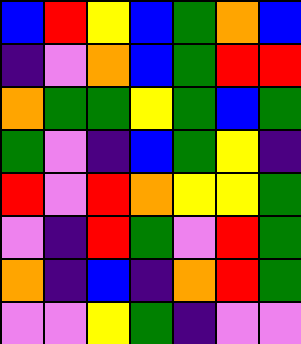[["blue", "red", "yellow", "blue", "green", "orange", "blue"], ["indigo", "violet", "orange", "blue", "green", "red", "red"], ["orange", "green", "green", "yellow", "green", "blue", "green"], ["green", "violet", "indigo", "blue", "green", "yellow", "indigo"], ["red", "violet", "red", "orange", "yellow", "yellow", "green"], ["violet", "indigo", "red", "green", "violet", "red", "green"], ["orange", "indigo", "blue", "indigo", "orange", "red", "green"], ["violet", "violet", "yellow", "green", "indigo", "violet", "violet"]]